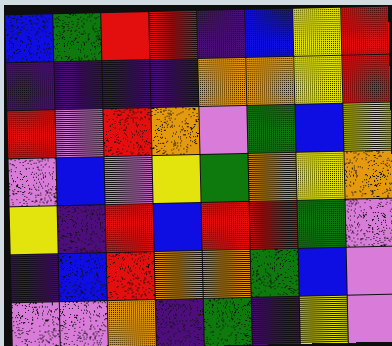[["blue", "green", "red", "red", "indigo", "blue", "yellow", "red"], ["indigo", "indigo", "indigo", "indigo", "orange", "orange", "yellow", "red"], ["red", "violet", "red", "orange", "violet", "green", "blue", "yellow"], ["violet", "blue", "violet", "yellow", "green", "orange", "yellow", "orange"], ["yellow", "indigo", "red", "blue", "red", "red", "green", "violet"], ["indigo", "blue", "red", "orange", "orange", "green", "blue", "violet"], ["violet", "violet", "orange", "indigo", "green", "indigo", "yellow", "violet"]]